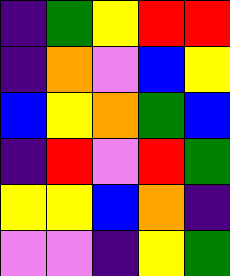[["indigo", "green", "yellow", "red", "red"], ["indigo", "orange", "violet", "blue", "yellow"], ["blue", "yellow", "orange", "green", "blue"], ["indigo", "red", "violet", "red", "green"], ["yellow", "yellow", "blue", "orange", "indigo"], ["violet", "violet", "indigo", "yellow", "green"]]